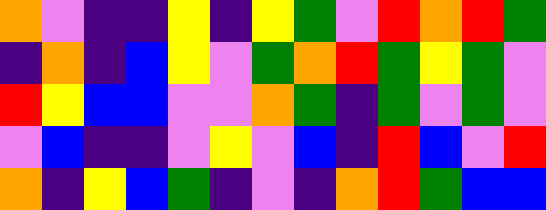[["orange", "violet", "indigo", "indigo", "yellow", "indigo", "yellow", "green", "violet", "red", "orange", "red", "green"], ["indigo", "orange", "indigo", "blue", "yellow", "violet", "green", "orange", "red", "green", "yellow", "green", "violet"], ["red", "yellow", "blue", "blue", "violet", "violet", "orange", "green", "indigo", "green", "violet", "green", "violet"], ["violet", "blue", "indigo", "indigo", "violet", "yellow", "violet", "blue", "indigo", "red", "blue", "violet", "red"], ["orange", "indigo", "yellow", "blue", "green", "indigo", "violet", "indigo", "orange", "red", "green", "blue", "blue"]]